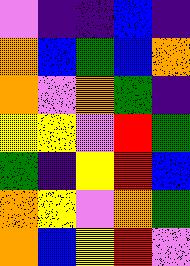[["violet", "indigo", "indigo", "blue", "indigo"], ["orange", "blue", "green", "blue", "orange"], ["orange", "violet", "orange", "green", "indigo"], ["yellow", "yellow", "violet", "red", "green"], ["green", "indigo", "yellow", "red", "blue"], ["orange", "yellow", "violet", "orange", "green"], ["orange", "blue", "yellow", "red", "violet"]]